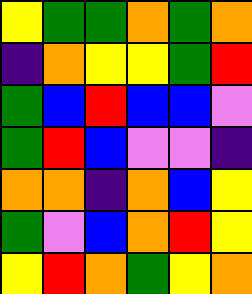[["yellow", "green", "green", "orange", "green", "orange"], ["indigo", "orange", "yellow", "yellow", "green", "red"], ["green", "blue", "red", "blue", "blue", "violet"], ["green", "red", "blue", "violet", "violet", "indigo"], ["orange", "orange", "indigo", "orange", "blue", "yellow"], ["green", "violet", "blue", "orange", "red", "yellow"], ["yellow", "red", "orange", "green", "yellow", "orange"]]